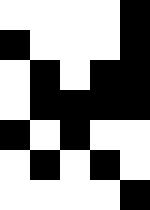[["white", "white", "white", "white", "black"], ["black", "white", "white", "white", "black"], ["white", "black", "white", "black", "black"], ["white", "black", "black", "black", "black"], ["black", "white", "black", "white", "white"], ["white", "black", "white", "black", "white"], ["white", "white", "white", "white", "black"]]